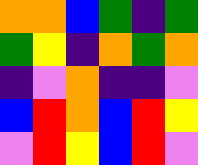[["orange", "orange", "blue", "green", "indigo", "green"], ["green", "yellow", "indigo", "orange", "green", "orange"], ["indigo", "violet", "orange", "indigo", "indigo", "violet"], ["blue", "red", "orange", "blue", "red", "yellow"], ["violet", "red", "yellow", "blue", "red", "violet"]]